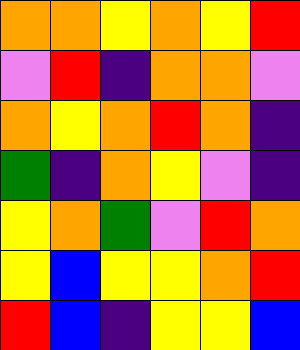[["orange", "orange", "yellow", "orange", "yellow", "red"], ["violet", "red", "indigo", "orange", "orange", "violet"], ["orange", "yellow", "orange", "red", "orange", "indigo"], ["green", "indigo", "orange", "yellow", "violet", "indigo"], ["yellow", "orange", "green", "violet", "red", "orange"], ["yellow", "blue", "yellow", "yellow", "orange", "red"], ["red", "blue", "indigo", "yellow", "yellow", "blue"]]